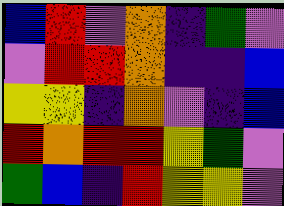[["blue", "red", "violet", "orange", "indigo", "green", "violet"], ["violet", "red", "red", "orange", "indigo", "indigo", "blue"], ["yellow", "yellow", "indigo", "orange", "violet", "indigo", "blue"], ["red", "orange", "red", "red", "yellow", "green", "violet"], ["green", "blue", "indigo", "red", "yellow", "yellow", "violet"]]